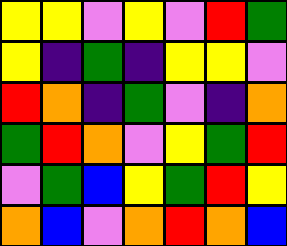[["yellow", "yellow", "violet", "yellow", "violet", "red", "green"], ["yellow", "indigo", "green", "indigo", "yellow", "yellow", "violet"], ["red", "orange", "indigo", "green", "violet", "indigo", "orange"], ["green", "red", "orange", "violet", "yellow", "green", "red"], ["violet", "green", "blue", "yellow", "green", "red", "yellow"], ["orange", "blue", "violet", "orange", "red", "orange", "blue"]]